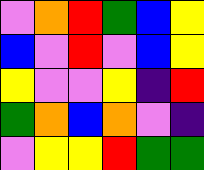[["violet", "orange", "red", "green", "blue", "yellow"], ["blue", "violet", "red", "violet", "blue", "yellow"], ["yellow", "violet", "violet", "yellow", "indigo", "red"], ["green", "orange", "blue", "orange", "violet", "indigo"], ["violet", "yellow", "yellow", "red", "green", "green"]]